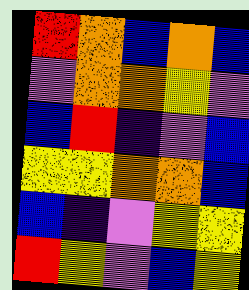[["red", "orange", "blue", "orange", "blue"], ["violet", "orange", "orange", "yellow", "violet"], ["blue", "red", "indigo", "violet", "blue"], ["yellow", "yellow", "orange", "orange", "blue"], ["blue", "indigo", "violet", "yellow", "yellow"], ["red", "yellow", "violet", "blue", "yellow"]]